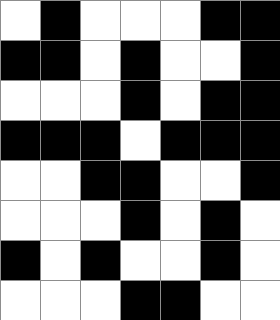[["white", "black", "white", "white", "white", "black", "black"], ["black", "black", "white", "black", "white", "white", "black"], ["white", "white", "white", "black", "white", "black", "black"], ["black", "black", "black", "white", "black", "black", "black"], ["white", "white", "black", "black", "white", "white", "black"], ["white", "white", "white", "black", "white", "black", "white"], ["black", "white", "black", "white", "white", "black", "white"], ["white", "white", "white", "black", "black", "white", "white"]]